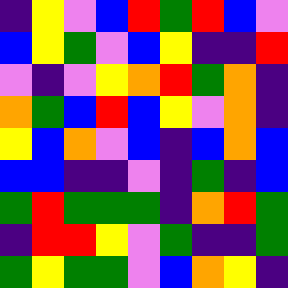[["indigo", "yellow", "violet", "blue", "red", "green", "red", "blue", "violet"], ["blue", "yellow", "green", "violet", "blue", "yellow", "indigo", "indigo", "red"], ["violet", "indigo", "violet", "yellow", "orange", "red", "green", "orange", "indigo"], ["orange", "green", "blue", "red", "blue", "yellow", "violet", "orange", "indigo"], ["yellow", "blue", "orange", "violet", "blue", "indigo", "blue", "orange", "blue"], ["blue", "blue", "indigo", "indigo", "violet", "indigo", "green", "indigo", "blue"], ["green", "red", "green", "green", "green", "indigo", "orange", "red", "green"], ["indigo", "red", "red", "yellow", "violet", "green", "indigo", "indigo", "green"], ["green", "yellow", "green", "green", "violet", "blue", "orange", "yellow", "indigo"]]